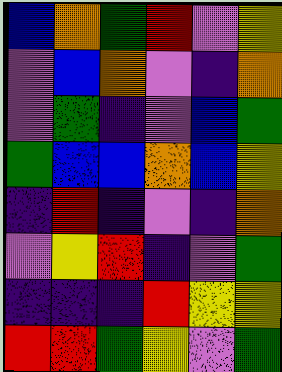[["blue", "orange", "green", "red", "violet", "yellow"], ["violet", "blue", "orange", "violet", "indigo", "orange"], ["violet", "green", "indigo", "violet", "blue", "green"], ["green", "blue", "blue", "orange", "blue", "yellow"], ["indigo", "red", "indigo", "violet", "indigo", "orange"], ["violet", "yellow", "red", "indigo", "violet", "green"], ["indigo", "indigo", "indigo", "red", "yellow", "yellow"], ["red", "red", "green", "yellow", "violet", "green"]]